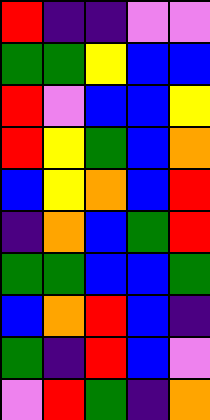[["red", "indigo", "indigo", "violet", "violet"], ["green", "green", "yellow", "blue", "blue"], ["red", "violet", "blue", "blue", "yellow"], ["red", "yellow", "green", "blue", "orange"], ["blue", "yellow", "orange", "blue", "red"], ["indigo", "orange", "blue", "green", "red"], ["green", "green", "blue", "blue", "green"], ["blue", "orange", "red", "blue", "indigo"], ["green", "indigo", "red", "blue", "violet"], ["violet", "red", "green", "indigo", "orange"]]